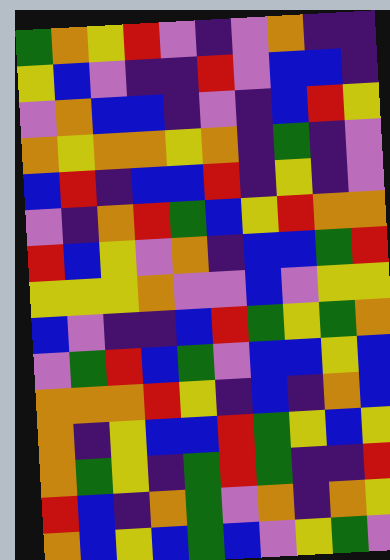[["green", "orange", "yellow", "red", "violet", "indigo", "violet", "orange", "indigo", "indigo"], ["yellow", "blue", "violet", "indigo", "indigo", "red", "violet", "blue", "blue", "indigo"], ["violet", "orange", "blue", "blue", "indigo", "violet", "indigo", "blue", "red", "yellow"], ["orange", "yellow", "orange", "orange", "yellow", "orange", "indigo", "green", "indigo", "violet"], ["blue", "red", "indigo", "blue", "blue", "red", "indigo", "yellow", "indigo", "violet"], ["violet", "indigo", "orange", "red", "green", "blue", "yellow", "red", "orange", "orange"], ["red", "blue", "yellow", "violet", "orange", "indigo", "blue", "blue", "green", "red"], ["yellow", "yellow", "yellow", "orange", "violet", "violet", "blue", "violet", "yellow", "yellow"], ["blue", "violet", "indigo", "indigo", "blue", "red", "green", "yellow", "green", "orange"], ["violet", "green", "red", "blue", "green", "violet", "blue", "blue", "yellow", "blue"], ["orange", "orange", "orange", "red", "yellow", "indigo", "blue", "indigo", "orange", "blue"], ["orange", "indigo", "yellow", "blue", "blue", "red", "green", "yellow", "blue", "yellow"], ["orange", "green", "yellow", "indigo", "green", "red", "green", "indigo", "indigo", "red"], ["red", "blue", "indigo", "orange", "green", "violet", "orange", "indigo", "orange", "yellow"], ["orange", "blue", "yellow", "blue", "green", "blue", "violet", "yellow", "green", "violet"]]